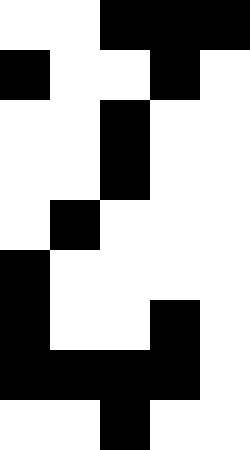[["white", "white", "black", "black", "black"], ["black", "white", "white", "black", "white"], ["white", "white", "black", "white", "white"], ["white", "white", "black", "white", "white"], ["white", "black", "white", "white", "white"], ["black", "white", "white", "white", "white"], ["black", "white", "white", "black", "white"], ["black", "black", "black", "black", "white"], ["white", "white", "black", "white", "white"]]